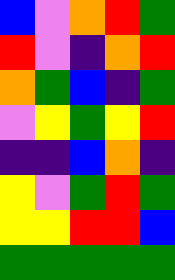[["blue", "violet", "orange", "red", "green"], ["red", "violet", "indigo", "orange", "red"], ["orange", "green", "blue", "indigo", "green"], ["violet", "yellow", "green", "yellow", "red"], ["indigo", "indigo", "blue", "orange", "indigo"], ["yellow", "violet", "green", "red", "green"], ["yellow", "yellow", "red", "red", "blue"], ["green", "green", "green", "green", "green"]]